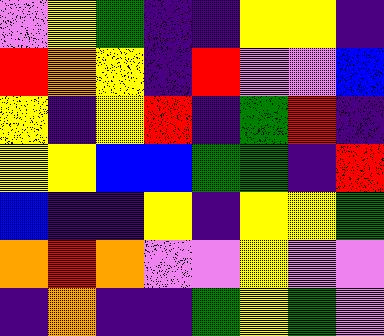[["violet", "yellow", "green", "indigo", "indigo", "yellow", "yellow", "indigo"], ["red", "orange", "yellow", "indigo", "red", "violet", "violet", "blue"], ["yellow", "indigo", "yellow", "red", "indigo", "green", "red", "indigo"], ["yellow", "yellow", "blue", "blue", "green", "green", "indigo", "red"], ["blue", "indigo", "indigo", "yellow", "indigo", "yellow", "yellow", "green"], ["orange", "red", "orange", "violet", "violet", "yellow", "violet", "violet"], ["indigo", "orange", "indigo", "indigo", "green", "yellow", "green", "violet"]]